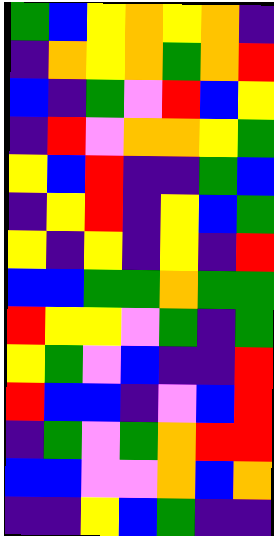[["green", "blue", "yellow", "orange", "yellow", "orange", "indigo"], ["indigo", "orange", "yellow", "orange", "green", "orange", "red"], ["blue", "indigo", "green", "violet", "red", "blue", "yellow"], ["indigo", "red", "violet", "orange", "orange", "yellow", "green"], ["yellow", "blue", "red", "indigo", "indigo", "green", "blue"], ["indigo", "yellow", "red", "indigo", "yellow", "blue", "green"], ["yellow", "indigo", "yellow", "indigo", "yellow", "indigo", "red"], ["blue", "blue", "green", "green", "orange", "green", "green"], ["red", "yellow", "yellow", "violet", "green", "indigo", "green"], ["yellow", "green", "violet", "blue", "indigo", "indigo", "red"], ["red", "blue", "blue", "indigo", "violet", "blue", "red"], ["indigo", "green", "violet", "green", "orange", "red", "red"], ["blue", "blue", "violet", "violet", "orange", "blue", "orange"], ["indigo", "indigo", "yellow", "blue", "green", "indigo", "indigo"]]